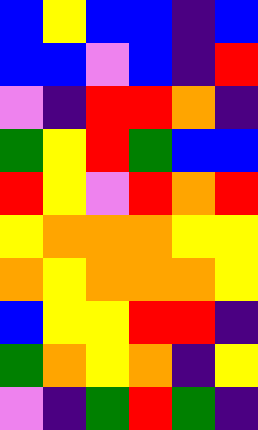[["blue", "yellow", "blue", "blue", "indigo", "blue"], ["blue", "blue", "violet", "blue", "indigo", "red"], ["violet", "indigo", "red", "red", "orange", "indigo"], ["green", "yellow", "red", "green", "blue", "blue"], ["red", "yellow", "violet", "red", "orange", "red"], ["yellow", "orange", "orange", "orange", "yellow", "yellow"], ["orange", "yellow", "orange", "orange", "orange", "yellow"], ["blue", "yellow", "yellow", "red", "red", "indigo"], ["green", "orange", "yellow", "orange", "indigo", "yellow"], ["violet", "indigo", "green", "red", "green", "indigo"]]